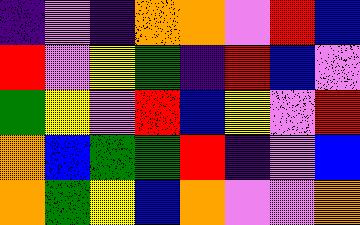[["indigo", "violet", "indigo", "orange", "orange", "violet", "red", "blue"], ["red", "violet", "yellow", "green", "indigo", "red", "blue", "violet"], ["green", "yellow", "violet", "red", "blue", "yellow", "violet", "red"], ["orange", "blue", "green", "green", "red", "indigo", "violet", "blue"], ["orange", "green", "yellow", "blue", "orange", "violet", "violet", "orange"]]